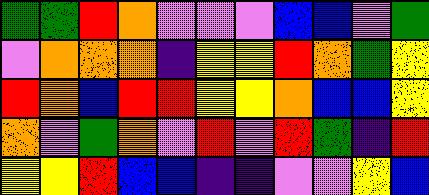[["green", "green", "red", "orange", "violet", "violet", "violet", "blue", "blue", "violet", "green"], ["violet", "orange", "orange", "orange", "indigo", "yellow", "yellow", "red", "orange", "green", "yellow"], ["red", "orange", "blue", "red", "red", "yellow", "yellow", "orange", "blue", "blue", "yellow"], ["orange", "violet", "green", "orange", "violet", "red", "violet", "red", "green", "indigo", "red"], ["yellow", "yellow", "red", "blue", "blue", "indigo", "indigo", "violet", "violet", "yellow", "blue"]]